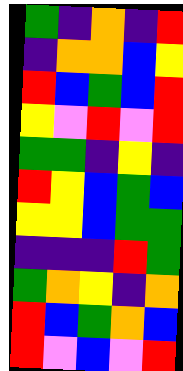[["green", "indigo", "orange", "indigo", "red"], ["indigo", "orange", "orange", "blue", "yellow"], ["red", "blue", "green", "blue", "red"], ["yellow", "violet", "red", "violet", "red"], ["green", "green", "indigo", "yellow", "indigo"], ["red", "yellow", "blue", "green", "blue"], ["yellow", "yellow", "blue", "green", "green"], ["indigo", "indigo", "indigo", "red", "green"], ["green", "orange", "yellow", "indigo", "orange"], ["red", "blue", "green", "orange", "blue"], ["red", "violet", "blue", "violet", "red"]]